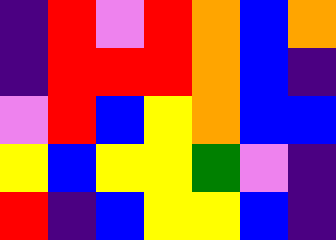[["indigo", "red", "violet", "red", "orange", "blue", "orange"], ["indigo", "red", "red", "red", "orange", "blue", "indigo"], ["violet", "red", "blue", "yellow", "orange", "blue", "blue"], ["yellow", "blue", "yellow", "yellow", "green", "violet", "indigo"], ["red", "indigo", "blue", "yellow", "yellow", "blue", "indigo"]]